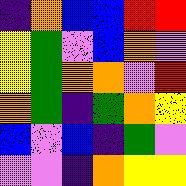[["indigo", "orange", "blue", "blue", "red", "red"], ["yellow", "green", "violet", "blue", "orange", "violet"], ["yellow", "green", "orange", "orange", "violet", "red"], ["orange", "green", "indigo", "green", "orange", "yellow"], ["blue", "violet", "blue", "indigo", "green", "violet"], ["violet", "violet", "indigo", "orange", "yellow", "yellow"]]